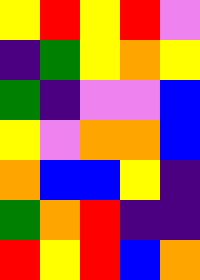[["yellow", "red", "yellow", "red", "violet"], ["indigo", "green", "yellow", "orange", "yellow"], ["green", "indigo", "violet", "violet", "blue"], ["yellow", "violet", "orange", "orange", "blue"], ["orange", "blue", "blue", "yellow", "indigo"], ["green", "orange", "red", "indigo", "indigo"], ["red", "yellow", "red", "blue", "orange"]]